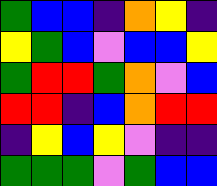[["green", "blue", "blue", "indigo", "orange", "yellow", "indigo"], ["yellow", "green", "blue", "violet", "blue", "blue", "yellow"], ["green", "red", "red", "green", "orange", "violet", "blue"], ["red", "red", "indigo", "blue", "orange", "red", "red"], ["indigo", "yellow", "blue", "yellow", "violet", "indigo", "indigo"], ["green", "green", "green", "violet", "green", "blue", "blue"]]